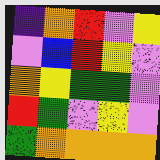[["indigo", "orange", "red", "violet", "yellow"], ["violet", "blue", "red", "yellow", "violet"], ["orange", "yellow", "green", "green", "violet"], ["red", "green", "violet", "yellow", "violet"], ["green", "orange", "orange", "orange", "orange"]]